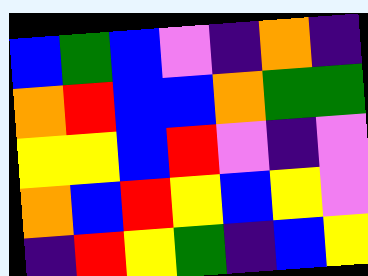[["blue", "green", "blue", "violet", "indigo", "orange", "indigo"], ["orange", "red", "blue", "blue", "orange", "green", "green"], ["yellow", "yellow", "blue", "red", "violet", "indigo", "violet"], ["orange", "blue", "red", "yellow", "blue", "yellow", "violet"], ["indigo", "red", "yellow", "green", "indigo", "blue", "yellow"]]